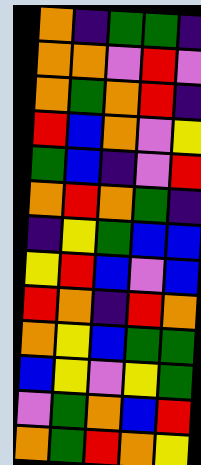[["orange", "indigo", "green", "green", "indigo"], ["orange", "orange", "violet", "red", "violet"], ["orange", "green", "orange", "red", "indigo"], ["red", "blue", "orange", "violet", "yellow"], ["green", "blue", "indigo", "violet", "red"], ["orange", "red", "orange", "green", "indigo"], ["indigo", "yellow", "green", "blue", "blue"], ["yellow", "red", "blue", "violet", "blue"], ["red", "orange", "indigo", "red", "orange"], ["orange", "yellow", "blue", "green", "green"], ["blue", "yellow", "violet", "yellow", "green"], ["violet", "green", "orange", "blue", "red"], ["orange", "green", "red", "orange", "yellow"]]